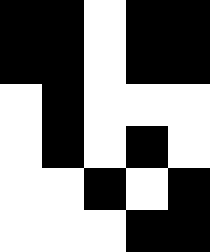[["black", "black", "white", "black", "black"], ["black", "black", "white", "black", "black"], ["white", "black", "white", "white", "white"], ["white", "black", "white", "black", "white"], ["white", "white", "black", "white", "black"], ["white", "white", "white", "black", "black"]]